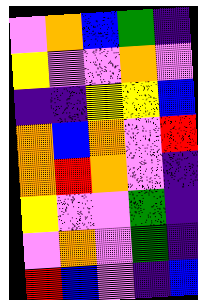[["violet", "orange", "blue", "green", "indigo"], ["yellow", "violet", "violet", "orange", "violet"], ["indigo", "indigo", "yellow", "yellow", "blue"], ["orange", "blue", "orange", "violet", "red"], ["orange", "red", "orange", "violet", "indigo"], ["yellow", "violet", "violet", "green", "indigo"], ["violet", "orange", "violet", "green", "indigo"], ["red", "blue", "violet", "indigo", "blue"]]